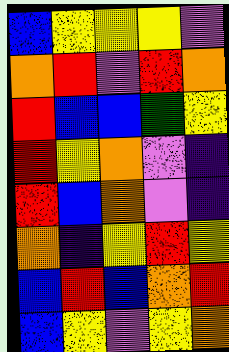[["blue", "yellow", "yellow", "yellow", "violet"], ["orange", "red", "violet", "red", "orange"], ["red", "blue", "blue", "green", "yellow"], ["red", "yellow", "orange", "violet", "indigo"], ["red", "blue", "orange", "violet", "indigo"], ["orange", "indigo", "yellow", "red", "yellow"], ["blue", "red", "blue", "orange", "red"], ["blue", "yellow", "violet", "yellow", "orange"]]